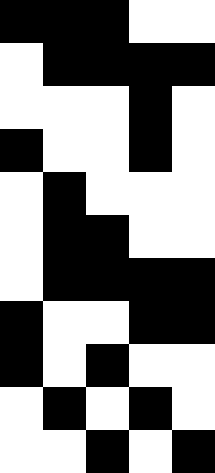[["black", "black", "black", "white", "white"], ["white", "black", "black", "black", "black"], ["white", "white", "white", "black", "white"], ["black", "white", "white", "black", "white"], ["white", "black", "white", "white", "white"], ["white", "black", "black", "white", "white"], ["white", "black", "black", "black", "black"], ["black", "white", "white", "black", "black"], ["black", "white", "black", "white", "white"], ["white", "black", "white", "black", "white"], ["white", "white", "black", "white", "black"]]